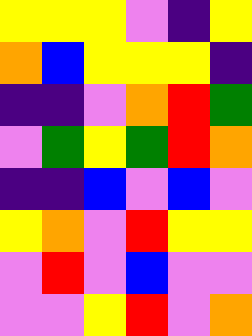[["yellow", "yellow", "yellow", "violet", "indigo", "yellow"], ["orange", "blue", "yellow", "yellow", "yellow", "indigo"], ["indigo", "indigo", "violet", "orange", "red", "green"], ["violet", "green", "yellow", "green", "red", "orange"], ["indigo", "indigo", "blue", "violet", "blue", "violet"], ["yellow", "orange", "violet", "red", "yellow", "yellow"], ["violet", "red", "violet", "blue", "violet", "violet"], ["violet", "violet", "yellow", "red", "violet", "orange"]]